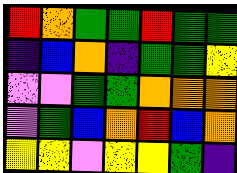[["red", "orange", "green", "green", "red", "green", "green"], ["indigo", "blue", "orange", "indigo", "green", "green", "yellow"], ["violet", "violet", "green", "green", "orange", "orange", "orange"], ["violet", "green", "blue", "orange", "red", "blue", "orange"], ["yellow", "yellow", "violet", "yellow", "yellow", "green", "indigo"]]